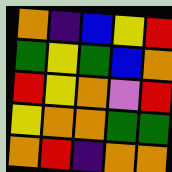[["orange", "indigo", "blue", "yellow", "red"], ["green", "yellow", "green", "blue", "orange"], ["red", "yellow", "orange", "violet", "red"], ["yellow", "orange", "orange", "green", "green"], ["orange", "red", "indigo", "orange", "orange"]]